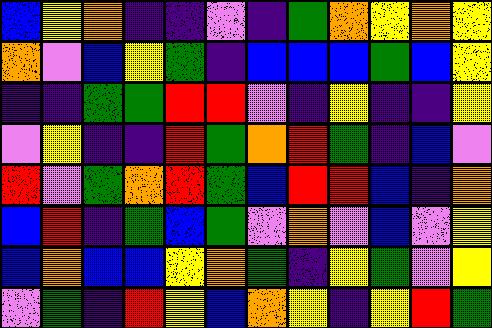[["blue", "yellow", "orange", "indigo", "indigo", "violet", "indigo", "green", "orange", "yellow", "orange", "yellow"], ["orange", "violet", "blue", "yellow", "green", "indigo", "blue", "blue", "blue", "green", "blue", "yellow"], ["indigo", "indigo", "green", "green", "red", "red", "violet", "indigo", "yellow", "indigo", "indigo", "yellow"], ["violet", "yellow", "indigo", "indigo", "red", "green", "orange", "red", "green", "indigo", "blue", "violet"], ["red", "violet", "green", "orange", "red", "green", "blue", "red", "red", "blue", "indigo", "orange"], ["blue", "red", "indigo", "green", "blue", "green", "violet", "orange", "violet", "blue", "violet", "yellow"], ["blue", "orange", "blue", "blue", "yellow", "orange", "green", "indigo", "yellow", "green", "violet", "yellow"], ["violet", "green", "indigo", "red", "yellow", "blue", "orange", "yellow", "indigo", "yellow", "red", "green"]]